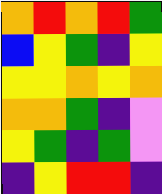[["orange", "red", "orange", "red", "green"], ["blue", "yellow", "green", "indigo", "yellow"], ["yellow", "yellow", "orange", "yellow", "orange"], ["orange", "orange", "green", "indigo", "violet"], ["yellow", "green", "indigo", "green", "violet"], ["indigo", "yellow", "red", "red", "indigo"]]